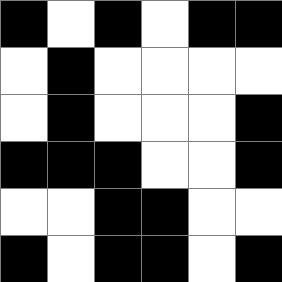[["black", "white", "black", "white", "black", "black"], ["white", "black", "white", "white", "white", "white"], ["white", "black", "white", "white", "white", "black"], ["black", "black", "black", "white", "white", "black"], ["white", "white", "black", "black", "white", "white"], ["black", "white", "black", "black", "white", "black"]]